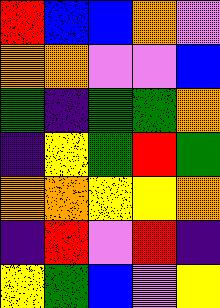[["red", "blue", "blue", "orange", "violet"], ["orange", "orange", "violet", "violet", "blue"], ["green", "indigo", "green", "green", "orange"], ["indigo", "yellow", "green", "red", "green"], ["orange", "orange", "yellow", "yellow", "orange"], ["indigo", "red", "violet", "red", "indigo"], ["yellow", "green", "blue", "violet", "yellow"]]